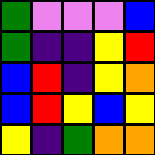[["green", "violet", "violet", "violet", "blue"], ["green", "indigo", "indigo", "yellow", "red"], ["blue", "red", "indigo", "yellow", "orange"], ["blue", "red", "yellow", "blue", "yellow"], ["yellow", "indigo", "green", "orange", "orange"]]